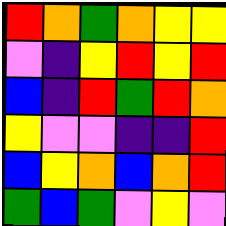[["red", "orange", "green", "orange", "yellow", "yellow"], ["violet", "indigo", "yellow", "red", "yellow", "red"], ["blue", "indigo", "red", "green", "red", "orange"], ["yellow", "violet", "violet", "indigo", "indigo", "red"], ["blue", "yellow", "orange", "blue", "orange", "red"], ["green", "blue", "green", "violet", "yellow", "violet"]]